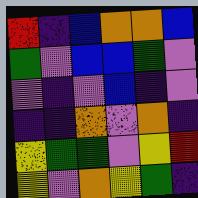[["red", "indigo", "blue", "orange", "orange", "blue"], ["green", "violet", "blue", "blue", "green", "violet"], ["violet", "indigo", "violet", "blue", "indigo", "violet"], ["indigo", "indigo", "orange", "violet", "orange", "indigo"], ["yellow", "green", "green", "violet", "yellow", "red"], ["yellow", "violet", "orange", "yellow", "green", "indigo"]]